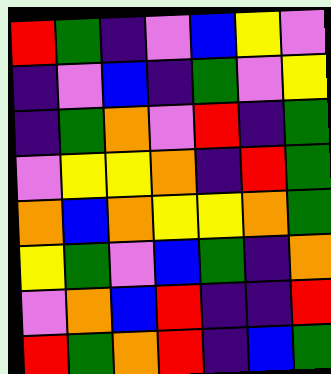[["red", "green", "indigo", "violet", "blue", "yellow", "violet"], ["indigo", "violet", "blue", "indigo", "green", "violet", "yellow"], ["indigo", "green", "orange", "violet", "red", "indigo", "green"], ["violet", "yellow", "yellow", "orange", "indigo", "red", "green"], ["orange", "blue", "orange", "yellow", "yellow", "orange", "green"], ["yellow", "green", "violet", "blue", "green", "indigo", "orange"], ["violet", "orange", "blue", "red", "indigo", "indigo", "red"], ["red", "green", "orange", "red", "indigo", "blue", "green"]]